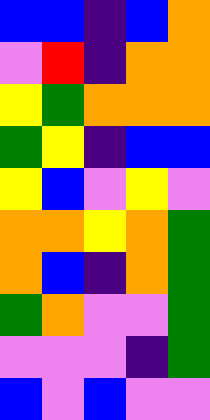[["blue", "blue", "indigo", "blue", "orange"], ["violet", "red", "indigo", "orange", "orange"], ["yellow", "green", "orange", "orange", "orange"], ["green", "yellow", "indigo", "blue", "blue"], ["yellow", "blue", "violet", "yellow", "violet"], ["orange", "orange", "yellow", "orange", "green"], ["orange", "blue", "indigo", "orange", "green"], ["green", "orange", "violet", "violet", "green"], ["violet", "violet", "violet", "indigo", "green"], ["blue", "violet", "blue", "violet", "violet"]]